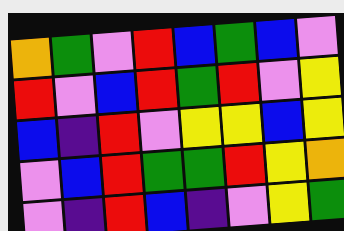[["orange", "green", "violet", "red", "blue", "green", "blue", "violet"], ["red", "violet", "blue", "red", "green", "red", "violet", "yellow"], ["blue", "indigo", "red", "violet", "yellow", "yellow", "blue", "yellow"], ["violet", "blue", "red", "green", "green", "red", "yellow", "orange"], ["violet", "indigo", "red", "blue", "indigo", "violet", "yellow", "green"]]